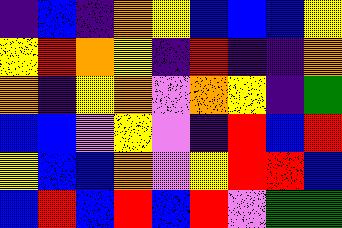[["indigo", "blue", "indigo", "orange", "yellow", "blue", "blue", "blue", "yellow"], ["yellow", "red", "orange", "yellow", "indigo", "red", "indigo", "indigo", "orange"], ["orange", "indigo", "yellow", "orange", "violet", "orange", "yellow", "indigo", "green"], ["blue", "blue", "violet", "yellow", "violet", "indigo", "red", "blue", "red"], ["yellow", "blue", "blue", "orange", "violet", "yellow", "red", "red", "blue"], ["blue", "red", "blue", "red", "blue", "red", "violet", "green", "green"]]